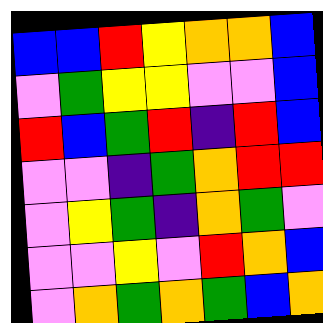[["blue", "blue", "red", "yellow", "orange", "orange", "blue"], ["violet", "green", "yellow", "yellow", "violet", "violet", "blue"], ["red", "blue", "green", "red", "indigo", "red", "blue"], ["violet", "violet", "indigo", "green", "orange", "red", "red"], ["violet", "yellow", "green", "indigo", "orange", "green", "violet"], ["violet", "violet", "yellow", "violet", "red", "orange", "blue"], ["violet", "orange", "green", "orange", "green", "blue", "orange"]]